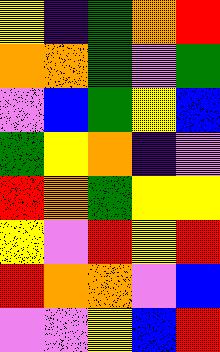[["yellow", "indigo", "green", "orange", "red"], ["orange", "orange", "green", "violet", "green"], ["violet", "blue", "green", "yellow", "blue"], ["green", "yellow", "orange", "indigo", "violet"], ["red", "orange", "green", "yellow", "yellow"], ["yellow", "violet", "red", "yellow", "red"], ["red", "orange", "orange", "violet", "blue"], ["violet", "violet", "yellow", "blue", "red"]]